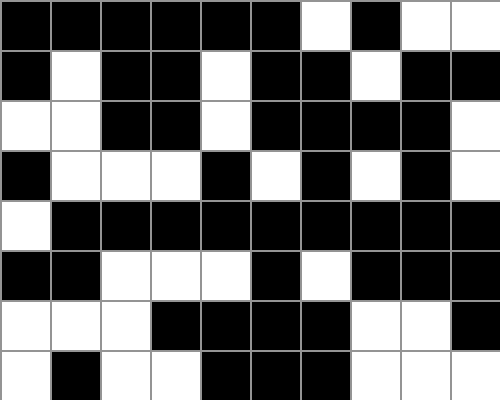[["black", "black", "black", "black", "black", "black", "white", "black", "white", "white"], ["black", "white", "black", "black", "white", "black", "black", "white", "black", "black"], ["white", "white", "black", "black", "white", "black", "black", "black", "black", "white"], ["black", "white", "white", "white", "black", "white", "black", "white", "black", "white"], ["white", "black", "black", "black", "black", "black", "black", "black", "black", "black"], ["black", "black", "white", "white", "white", "black", "white", "black", "black", "black"], ["white", "white", "white", "black", "black", "black", "black", "white", "white", "black"], ["white", "black", "white", "white", "black", "black", "black", "white", "white", "white"]]